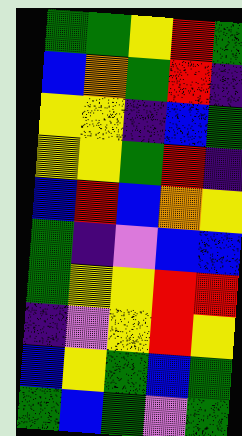[["green", "green", "yellow", "red", "green"], ["blue", "orange", "green", "red", "indigo"], ["yellow", "yellow", "indigo", "blue", "green"], ["yellow", "yellow", "green", "red", "indigo"], ["blue", "red", "blue", "orange", "yellow"], ["green", "indigo", "violet", "blue", "blue"], ["green", "yellow", "yellow", "red", "red"], ["indigo", "violet", "yellow", "red", "yellow"], ["blue", "yellow", "green", "blue", "green"], ["green", "blue", "green", "violet", "green"]]